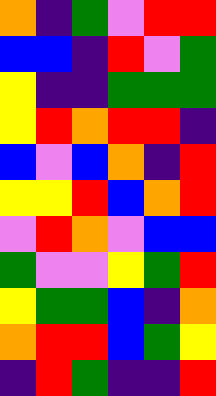[["orange", "indigo", "green", "violet", "red", "red"], ["blue", "blue", "indigo", "red", "violet", "green"], ["yellow", "indigo", "indigo", "green", "green", "green"], ["yellow", "red", "orange", "red", "red", "indigo"], ["blue", "violet", "blue", "orange", "indigo", "red"], ["yellow", "yellow", "red", "blue", "orange", "red"], ["violet", "red", "orange", "violet", "blue", "blue"], ["green", "violet", "violet", "yellow", "green", "red"], ["yellow", "green", "green", "blue", "indigo", "orange"], ["orange", "red", "red", "blue", "green", "yellow"], ["indigo", "red", "green", "indigo", "indigo", "red"]]